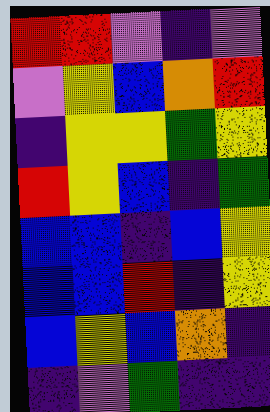[["red", "red", "violet", "indigo", "violet"], ["violet", "yellow", "blue", "orange", "red"], ["indigo", "yellow", "yellow", "green", "yellow"], ["red", "yellow", "blue", "indigo", "green"], ["blue", "blue", "indigo", "blue", "yellow"], ["blue", "blue", "red", "indigo", "yellow"], ["blue", "yellow", "blue", "orange", "indigo"], ["indigo", "violet", "green", "indigo", "indigo"]]